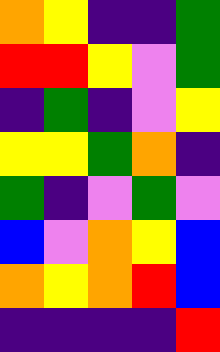[["orange", "yellow", "indigo", "indigo", "green"], ["red", "red", "yellow", "violet", "green"], ["indigo", "green", "indigo", "violet", "yellow"], ["yellow", "yellow", "green", "orange", "indigo"], ["green", "indigo", "violet", "green", "violet"], ["blue", "violet", "orange", "yellow", "blue"], ["orange", "yellow", "orange", "red", "blue"], ["indigo", "indigo", "indigo", "indigo", "red"]]